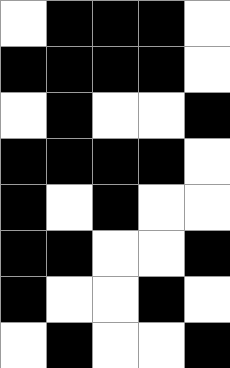[["white", "black", "black", "black", "white"], ["black", "black", "black", "black", "white"], ["white", "black", "white", "white", "black"], ["black", "black", "black", "black", "white"], ["black", "white", "black", "white", "white"], ["black", "black", "white", "white", "black"], ["black", "white", "white", "black", "white"], ["white", "black", "white", "white", "black"]]